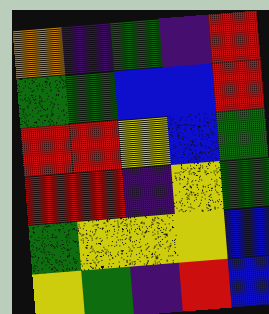[["orange", "indigo", "green", "indigo", "red"], ["green", "green", "blue", "blue", "red"], ["red", "red", "yellow", "blue", "green"], ["red", "red", "indigo", "yellow", "green"], ["green", "yellow", "yellow", "yellow", "blue"], ["yellow", "green", "indigo", "red", "blue"]]